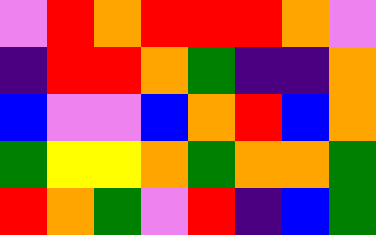[["violet", "red", "orange", "red", "red", "red", "orange", "violet"], ["indigo", "red", "red", "orange", "green", "indigo", "indigo", "orange"], ["blue", "violet", "violet", "blue", "orange", "red", "blue", "orange"], ["green", "yellow", "yellow", "orange", "green", "orange", "orange", "green"], ["red", "orange", "green", "violet", "red", "indigo", "blue", "green"]]